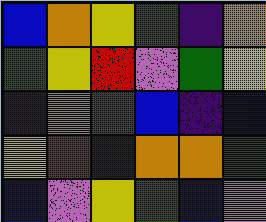[["blue", "orange", "yellow", "green", "indigo", "orange"], ["green", "yellow", "red", "violet", "green", "yellow"], ["indigo", "orange", "green", "blue", "indigo", "blue"], ["yellow", "red", "indigo", "orange", "orange", "green"], ["blue", "violet", "yellow", "green", "blue", "violet"]]